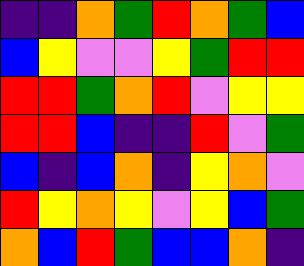[["indigo", "indigo", "orange", "green", "red", "orange", "green", "blue"], ["blue", "yellow", "violet", "violet", "yellow", "green", "red", "red"], ["red", "red", "green", "orange", "red", "violet", "yellow", "yellow"], ["red", "red", "blue", "indigo", "indigo", "red", "violet", "green"], ["blue", "indigo", "blue", "orange", "indigo", "yellow", "orange", "violet"], ["red", "yellow", "orange", "yellow", "violet", "yellow", "blue", "green"], ["orange", "blue", "red", "green", "blue", "blue", "orange", "indigo"]]